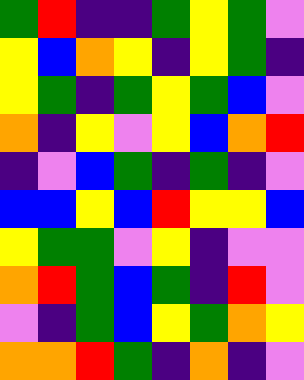[["green", "red", "indigo", "indigo", "green", "yellow", "green", "violet"], ["yellow", "blue", "orange", "yellow", "indigo", "yellow", "green", "indigo"], ["yellow", "green", "indigo", "green", "yellow", "green", "blue", "violet"], ["orange", "indigo", "yellow", "violet", "yellow", "blue", "orange", "red"], ["indigo", "violet", "blue", "green", "indigo", "green", "indigo", "violet"], ["blue", "blue", "yellow", "blue", "red", "yellow", "yellow", "blue"], ["yellow", "green", "green", "violet", "yellow", "indigo", "violet", "violet"], ["orange", "red", "green", "blue", "green", "indigo", "red", "violet"], ["violet", "indigo", "green", "blue", "yellow", "green", "orange", "yellow"], ["orange", "orange", "red", "green", "indigo", "orange", "indigo", "violet"]]